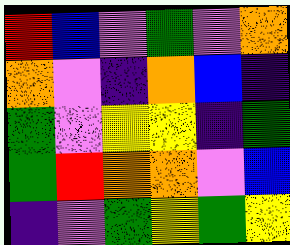[["red", "blue", "violet", "green", "violet", "orange"], ["orange", "violet", "indigo", "orange", "blue", "indigo"], ["green", "violet", "yellow", "yellow", "indigo", "green"], ["green", "red", "orange", "orange", "violet", "blue"], ["indigo", "violet", "green", "yellow", "green", "yellow"]]